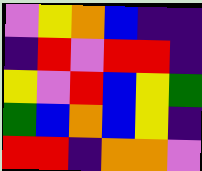[["violet", "yellow", "orange", "blue", "indigo", "indigo"], ["indigo", "red", "violet", "red", "red", "indigo"], ["yellow", "violet", "red", "blue", "yellow", "green"], ["green", "blue", "orange", "blue", "yellow", "indigo"], ["red", "red", "indigo", "orange", "orange", "violet"]]